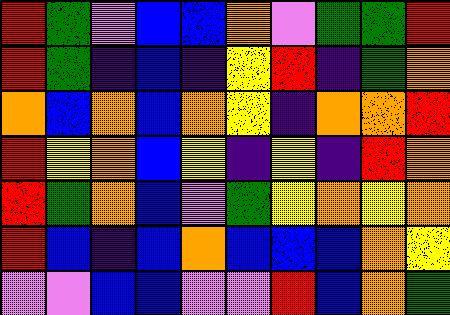[["red", "green", "violet", "blue", "blue", "orange", "violet", "green", "green", "red"], ["red", "green", "indigo", "blue", "indigo", "yellow", "red", "indigo", "green", "orange"], ["orange", "blue", "orange", "blue", "orange", "yellow", "indigo", "orange", "orange", "red"], ["red", "yellow", "orange", "blue", "yellow", "indigo", "yellow", "indigo", "red", "orange"], ["red", "green", "orange", "blue", "violet", "green", "yellow", "orange", "yellow", "orange"], ["red", "blue", "indigo", "blue", "orange", "blue", "blue", "blue", "orange", "yellow"], ["violet", "violet", "blue", "blue", "violet", "violet", "red", "blue", "orange", "green"]]